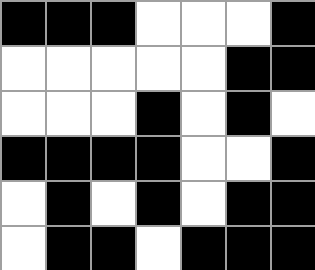[["black", "black", "black", "white", "white", "white", "black"], ["white", "white", "white", "white", "white", "black", "black"], ["white", "white", "white", "black", "white", "black", "white"], ["black", "black", "black", "black", "white", "white", "black"], ["white", "black", "white", "black", "white", "black", "black"], ["white", "black", "black", "white", "black", "black", "black"]]